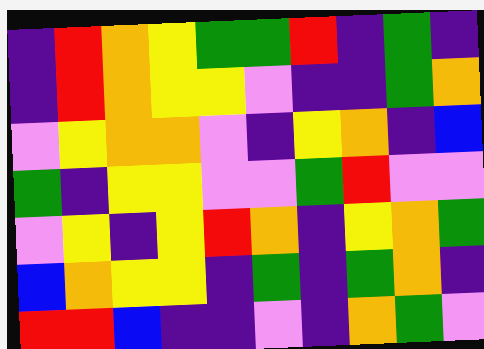[["indigo", "red", "orange", "yellow", "green", "green", "red", "indigo", "green", "indigo"], ["indigo", "red", "orange", "yellow", "yellow", "violet", "indigo", "indigo", "green", "orange"], ["violet", "yellow", "orange", "orange", "violet", "indigo", "yellow", "orange", "indigo", "blue"], ["green", "indigo", "yellow", "yellow", "violet", "violet", "green", "red", "violet", "violet"], ["violet", "yellow", "indigo", "yellow", "red", "orange", "indigo", "yellow", "orange", "green"], ["blue", "orange", "yellow", "yellow", "indigo", "green", "indigo", "green", "orange", "indigo"], ["red", "red", "blue", "indigo", "indigo", "violet", "indigo", "orange", "green", "violet"]]